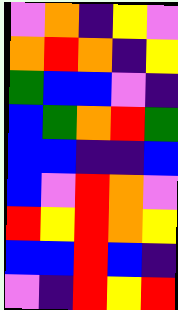[["violet", "orange", "indigo", "yellow", "violet"], ["orange", "red", "orange", "indigo", "yellow"], ["green", "blue", "blue", "violet", "indigo"], ["blue", "green", "orange", "red", "green"], ["blue", "blue", "indigo", "indigo", "blue"], ["blue", "violet", "red", "orange", "violet"], ["red", "yellow", "red", "orange", "yellow"], ["blue", "blue", "red", "blue", "indigo"], ["violet", "indigo", "red", "yellow", "red"]]